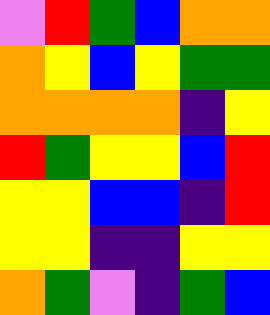[["violet", "red", "green", "blue", "orange", "orange"], ["orange", "yellow", "blue", "yellow", "green", "green"], ["orange", "orange", "orange", "orange", "indigo", "yellow"], ["red", "green", "yellow", "yellow", "blue", "red"], ["yellow", "yellow", "blue", "blue", "indigo", "red"], ["yellow", "yellow", "indigo", "indigo", "yellow", "yellow"], ["orange", "green", "violet", "indigo", "green", "blue"]]